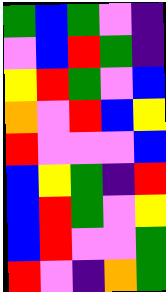[["green", "blue", "green", "violet", "indigo"], ["violet", "blue", "red", "green", "indigo"], ["yellow", "red", "green", "violet", "blue"], ["orange", "violet", "red", "blue", "yellow"], ["red", "violet", "violet", "violet", "blue"], ["blue", "yellow", "green", "indigo", "red"], ["blue", "red", "green", "violet", "yellow"], ["blue", "red", "violet", "violet", "green"], ["red", "violet", "indigo", "orange", "green"]]